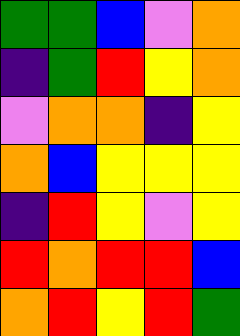[["green", "green", "blue", "violet", "orange"], ["indigo", "green", "red", "yellow", "orange"], ["violet", "orange", "orange", "indigo", "yellow"], ["orange", "blue", "yellow", "yellow", "yellow"], ["indigo", "red", "yellow", "violet", "yellow"], ["red", "orange", "red", "red", "blue"], ["orange", "red", "yellow", "red", "green"]]